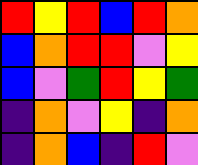[["red", "yellow", "red", "blue", "red", "orange"], ["blue", "orange", "red", "red", "violet", "yellow"], ["blue", "violet", "green", "red", "yellow", "green"], ["indigo", "orange", "violet", "yellow", "indigo", "orange"], ["indigo", "orange", "blue", "indigo", "red", "violet"]]